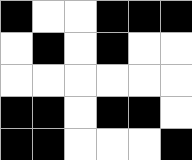[["black", "white", "white", "black", "black", "black"], ["white", "black", "white", "black", "white", "white"], ["white", "white", "white", "white", "white", "white"], ["black", "black", "white", "black", "black", "white"], ["black", "black", "white", "white", "white", "black"]]